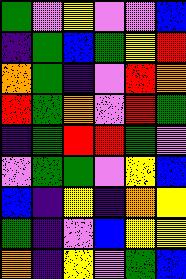[["green", "violet", "yellow", "violet", "violet", "blue"], ["indigo", "green", "blue", "green", "yellow", "red"], ["orange", "green", "indigo", "violet", "red", "orange"], ["red", "green", "orange", "violet", "red", "green"], ["indigo", "green", "red", "red", "green", "violet"], ["violet", "green", "green", "violet", "yellow", "blue"], ["blue", "indigo", "yellow", "indigo", "orange", "yellow"], ["green", "indigo", "violet", "blue", "yellow", "yellow"], ["orange", "indigo", "yellow", "violet", "green", "blue"]]